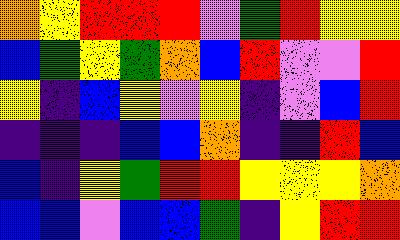[["orange", "yellow", "red", "red", "red", "violet", "green", "red", "yellow", "yellow"], ["blue", "green", "yellow", "green", "orange", "blue", "red", "violet", "violet", "red"], ["yellow", "indigo", "blue", "yellow", "violet", "yellow", "indigo", "violet", "blue", "red"], ["indigo", "indigo", "indigo", "blue", "blue", "orange", "indigo", "indigo", "red", "blue"], ["blue", "indigo", "yellow", "green", "red", "red", "yellow", "yellow", "yellow", "orange"], ["blue", "blue", "violet", "blue", "blue", "green", "indigo", "yellow", "red", "red"]]